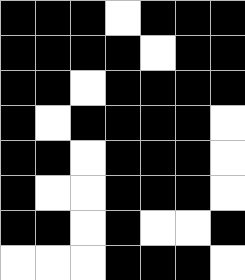[["black", "black", "black", "white", "black", "black", "black"], ["black", "black", "black", "black", "white", "black", "black"], ["black", "black", "white", "black", "black", "black", "black"], ["black", "white", "black", "black", "black", "black", "white"], ["black", "black", "white", "black", "black", "black", "white"], ["black", "white", "white", "black", "black", "black", "white"], ["black", "black", "white", "black", "white", "white", "black"], ["white", "white", "white", "black", "black", "black", "white"]]